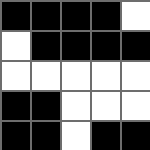[["black", "black", "black", "black", "white"], ["white", "black", "black", "black", "black"], ["white", "white", "white", "white", "white"], ["black", "black", "white", "white", "white"], ["black", "black", "white", "black", "black"]]